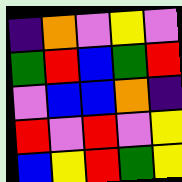[["indigo", "orange", "violet", "yellow", "violet"], ["green", "red", "blue", "green", "red"], ["violet", "blue", "blue", "orange", "indigo"], ["red", "violet", "red", "violet", "yellow"], ["blue", "yellow", "red", "green", "yellow"]]